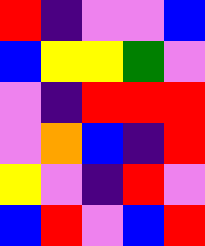[["red", "indigo", "violet", "violet", "blue"], ["blue", "yellow", "yellow", "green", "violet"], ["violet", "indigo", "red", "red", "red"], ["violet", "orange", "blue", "indigo", "red"], ["yellow", "violet", "indigo", "red", "violet"], ["blue", "red", "violet", "blue", "red"]]